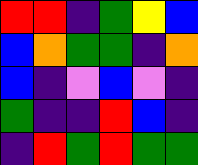[["red", "red", "indigo", "green", "yellow", "blue"], ["blue", "orange", "green", "green", "indigo", "orange"], ["blue", "indigo", "violet", "blue", "violet", "indigo"], ["green", "indigo", "indigo", "red", "blue", "indigo"], ["indigo", "red", "green", "red", "green", "green"]]